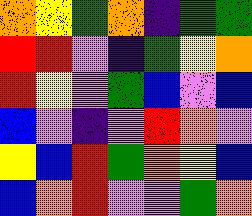[["orange", "yellow", "green", "orange", "indigo", "green", "green"], ["red", "red", "violet", "indigo", "green", "yellow", "orange"], ["red", "yellow", "violet", "green", "blue", "violet", "blue"], ["blue", "violet", "indigo", "violet", "red", "orange", "violet"], ["yellow", "blue", "red", "green", "orange", "yellow", "blue"], ["blue", "orange", "red", "violet", "violet", "green", "orange"]]